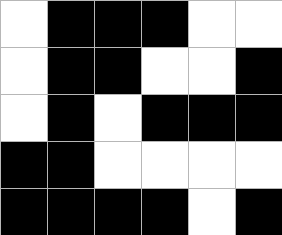[["white", "black", "black", "black", "white", "white"], ["white", "black", "black", "white", "white", "black"], ["white", "black", "white", "black", "black", "black"], ["black", "black", "white", "white", "white", "white"], ["black", "black", "black", "black", "white", "black"]]